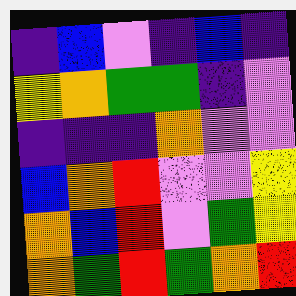[["indigo", "blue", "violet", "indigo", "blue", "indigo"], ["yellow", "orange", "green", "green", "indigo", "violet"], ["indigo", "indigo", "indigo", "orange", "violet", "violet"], ["blue", "orange", "red", "violet", "violet", "yellow"], ["orange", "blue", "red", "violet", "green", "yellow"], ["orange", "green", "red", "green", "orange", "red"]]